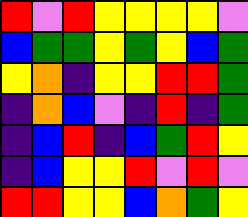[["red", "violet", "red", "yellow", "yellow", "yellow", "yellow", "violet"], ["blue", "green", "green", "yellow", "green", "yellow", "blue", "green"], ["yellow", "orange", "indigo", "yellow", "yellow", "red", "red", "green"], ["indigo", "orange", "blue", "violet", "indigo", "red", "indigo", "green"], ["indigo", "blue", "red", "indigo", "blue", "green", "red", "yellow"], ["indigo", "blue", "yellow", "yellow", "red", "violet", "red", "violet"], ["red", "red", "yellow", "yellow", "blue", "orange", "green", "yellow"]]